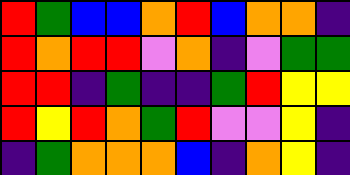[["red", "green", "blue", "blue", "orange", "red", "blue", "orange", "orange", "indigo"], ["red", "orange", "red", "red", "violet", "orange", "indigo", "violet", "green", "green"], ["red", "red", "indigo", "green", "indigo", "indigo", "green", "red", "yellow", "yellow"], ["red", "yellow", "red", "orange", "green", "red", "violet", "violet", "yellow", "indigo"], ["indigo", "green", "orange", "orange", "orange", "blue", "indigo", "orange", "yellow", "indigo"]]